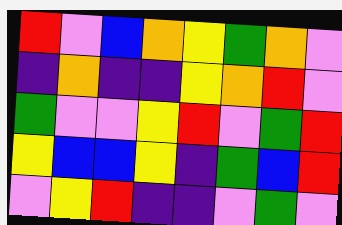[["red", "violet", "blue", "orange", "yellow", "green", "orange", "violet"], ["indigo", "orange", "indigo", "indigo", "yellow", "orange", "red", "violet"], ["green", "violet", "violet", "yellow", "red", "violet", "green", "red"], ["yellow", "blue", "blue", "yellow", "indigo", "green", "blue", "red"], ["violet", "yellow", "red", "indigo", "indigo", "violet", "green", "violet"]]